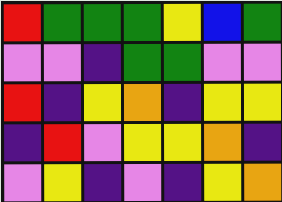[["red", "green", "green", "green", "yellow", "blue", "green"], ["violet", "violet", "indigo", "green", "green", "violet", "violet"], ["red", "indigo", "yellow", "orange", "indigo", "yellow", "yellow"], ["indigo", "red", "violet", "yellow", "yellow", "orange", "indigo"], ["violet", "yellow", "indigo", "violet", "indigo", "yellow", "orange"]]